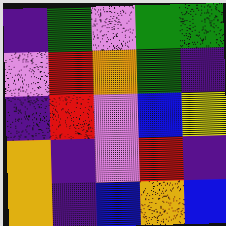[["indigo", "green", "violet", "green", "green"], ["violet", "red", "orange", "green", "indigo"], ["indigo", "red", "violet", "blue", "yellow"], ["orange", "indigo", "violet", "red", "indigo"], ["orange", "indigo", "blue", "orange", "blue"]]